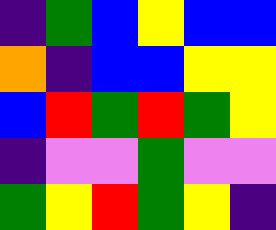[["indigo", "green", "blue", "yellow", "blue", "blue"], ["orange", "indigo", "blue", "blue", "yellow", "yellow"], ["blue", "red", "green", "red", "green", "yellow"], ["indigo", "violet", "violet", "green", "violet", "violet"], ["green", "yellow", "red", "green", "yellow", "indigo"]]